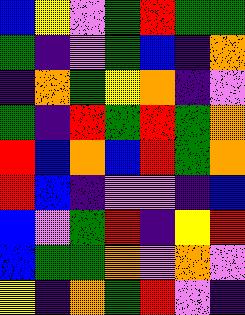[["blue", "yellow", "violet", "green", "red", "green", "green"], ["green", "indigo", "violet", "green", "blue", "indigo", "orange"], ["indigo", "orange", "green", "yellow", "orange", "indigo", "violet"], ["green", "indigo", "red", "green", "red", "green", "orange"], ["red", "blue", "orange", "blue", "red", "green", "orange"], ["red", "blue", "indigo", "violet", "violet", "indigo", "blue"], ["blue", "violet", "green", "red", "indigo", "yellow", "red"], ["blue", "green", "green", "orange", "violet", "orange", "violet"], ["yellow", "indigo", "orange", "green", "red", "violet", "indigo"]]